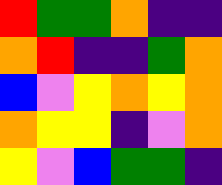[["red", "green", "green", "orange", "indigo", "indigo"], ["orange", "red", "indigo", "indigo", "green", "orange"], ["blue", "violet", "yellow", "orange", "yellow", "orange"], ["orange", "yellow", "yellow", "indigo", "violet", "orange"], ["yellow", "violet", "blue", "green", "green", "indigo"]]